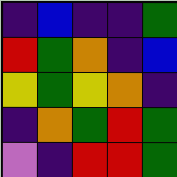[["indigo", "blue", "indigo", "indigo", "green"], ["red", "green", "orange", "indigo", "blue"], ["yellow", "green", "yellow", "orange", "indigo"], ["indigo", "orange", "green", "red", "green"], ["violet", "indigo", "red", "red", "green"]]